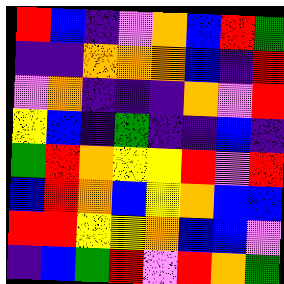[["red", "blue", "indigo", "violet", "orange", "blue", "red", "green"], ["indigo", "indigo", "orange", "orange", "orange", "blue", "indigo", "red"], ["violet", "orange", "indigo", "indigo", "indigo", "orange", "violet", "red"], ["yellow", "blue", "indigo", "green", "indigo", "indigo", "blue", "indigo"], ["green", "red", "orange", "yellow", "yellow", "red", "violet", "red"], ["blue", "red", "orange", "blue", "yellow", "orange", "blue", "blue"], ["red", "red", "yellow", "yellow", "orange", "blue", "blue", "violet"], ["indigo", "blue", "green", "red", "violet", "red", "orange", "green"]]